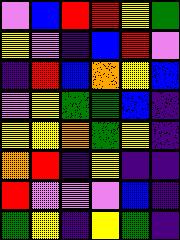[["violet", "blue", "red", "red", "yellow", "green"], ["yellow", "violet", "indigo", "blue", "red", "violet"], ["indigo", "red", "blue", "orange", "yellow", "blue"], ["violet", "yellow", "green", "green", "blue", "indigo"], ["yellow", "yellow", "orange", "green", "yellow", "indigo"], ["orange", "red", "indigo", "yellow", "indigo", "indigo"], ["red", "violet", "violet", "violet", "blue", "indigo"], ["green", "yellow", "indigo", "yellow", "green", "indigo"]]